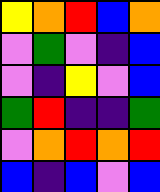[["yellow", "orange", "red", "blue", "orange"], ["violet", "green", "violet", "indigo", "blue"], ["violet", "indigo", "yellow", "violet", "blue"], ["green", "red", "indigo", "indigo", "green"], ["violet", "orange", "red", "orange", "red"], ["blue", "indigo", "blue", "violet", "blue"]]